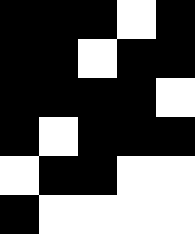[["black", "black", "black", "white", "black"], ["black", "black", "white", "black", "black"], ["black", "black", "black", "black", "white"], ["black", "white", "black", "black", "black"], ["white", "black", "black", "white", "white"], ["black", "white", "white", "white", "white"]]